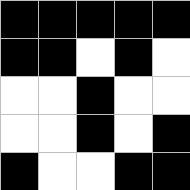[["black", "black", "black", "black", "black"], ["black", "black", "white", "black", "white"], ["white", "white", "black", "white", "white"], ["white", "white", "black", "white", "black"], ["black", "white", "white", "black", "black"]]